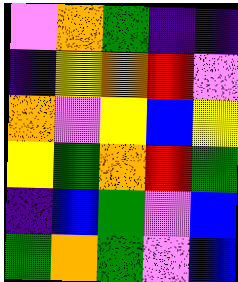[["violet", "orange", "green", "indigo", "indigo"], ["indigo", "yellow", "orange", "red", "violet"], ["orange", "violet", "yellow", "blue", "yellow"], ["yellow", "green", "orange", "red", "green"], ["indigo", "blue", "green", "violet", "blue"], ["green", "orange", "green", "violet", "blue"]]